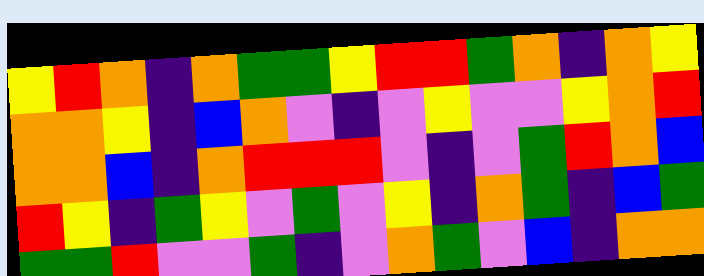[["yellow", "red", "orange", "indigo", "orange", "green", "green", "yellow", "red", "red", "green", "orange", "indigo", "orange", "yellow"], ["orange", "orange", "yellow", "indigo", "blue", "orange", "violet", "indigo", "violet", "yellow", "violet", "violet", "yellow", "orange", "red"], ["orange", "orange", "blue", "indigo", "orange", "red", "red", "red", "violet", "indigo", "violet", "green", "red", "orange", "blue"], ["red", "yellow", "indigo", "green", "yellow", "violet", "green", "violet", "yellow", "indigo", "orange", "green", "indigo", "blue", "green"], ["green", "green", "red", "violet", "violet", "green", "indigo", "violet", "orange", "green", "violet", "blue", "indigo", "orange", "orange"]]